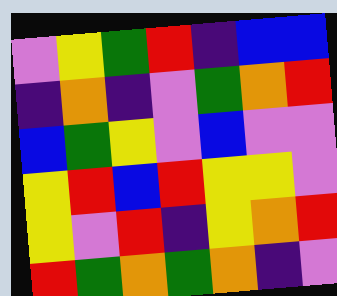[["violet", "yellow", "green", "red", "indigo", "blue", "blue"], ["indigo", "orange", "indigo", "violet", "green", "orange", "red"], ["blue", "green", "yellow", "violet", "blue", "violet", "violet"], ["yellow", "red", "blue", "red", "yellow", "yellow", "violet"], ["yellow", "violet", "red", "indigo", "yellow", "orange", "red"], ["red", "green", "orange", "green", "orange", "indigo", "violet"]]